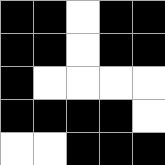[["black", "black", "white", "black", "black"], ["black", "black", "white", "black", "black"], ["black", "white", "white", "white", "white"], ["black", "black", "black", "black", "white"], ["white", "white", "black", "black", "black"]]